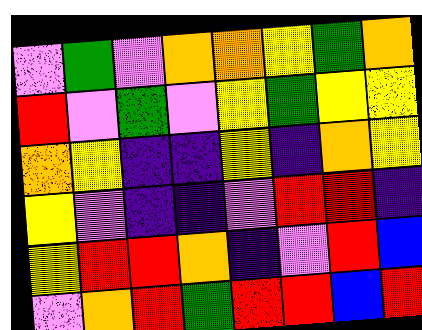[["violet", "green", "violet", "orange", "orange", "yellow", "green", "orange"], ["red", "violet", "green", "violet", "yellow", "green", "yellow", "yellow"], ["orange", "yellow", "indigo", "indigo", "yellow", "indigo", "orange", "yellow"], ["yellow", "violet", "indigo", "indigo", "violet", "red", "red", "indigo"], ["yellow", "red", "red", "orange", "indigo", "violet", "red", "blue"], ["violet", "orange", "red", "green", "red", "red", "blue", "red"]]